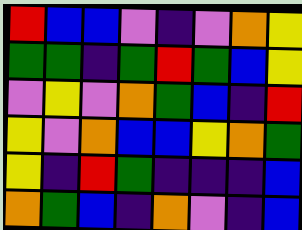[["red", "blue", "blue", "violet", "indigo", "violet", "orange", "yellow"], ["green", "green", "indigo", "green", "red", "green", "blue", "yellow"], ["violet", "yellow", "violet", "orange", "green", "blue", "indigo", "red"], ["yellow", "violet", "orange", "blue", "blue", "yellow", "orange", "green"], ["yellow", "indigo", "red", "green", "indigo", "indigo", "indigo", "blue"], ["orange", "green", "blue", "indigo", "orange", "violet", "indigo", "blue"]]